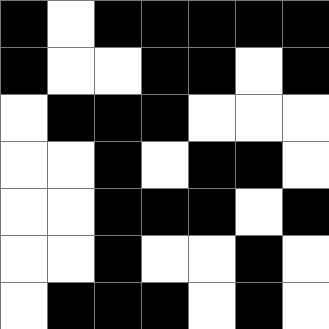[["black", "white", "black", "black", "black", "black", "black"], ["black", "white", "white", "black", "black", "white", "black"], ["white", "black", "black", "black", "white", "white", "white"], ["white", "white", "black", "white", "black", "black", "white"], ["white", "white", "black", "black", "black", "white", "black"], ["white", "white", "black", "white", "white", "black", "white"], ["white", "black", "black", "black", "white", "black", "white"]]